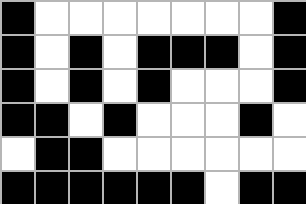[["black", "white", "white", "white", "white", "white", "white", "white", "black"], ["black", "white", "black", "white", "black", "black", "black", "white", "black"], ["black", "white", "black", "white", "black", "white", "white", "white", "black"], ["black", "black", "white", "black", "white", "white", "white", "black", "white"], ["white", "black", "black", "white", "white", "white", "white", "white", "white"], ["black", "black", "black", "black", "black", "black", "white", "black", "black"]]